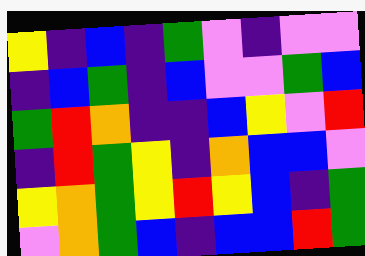[["yellow", "indigo", "blue", "indigo", "green", "violet", "indigo", "violet", "violet"], ["indigo", "blue", "green", "indigo", "blue", "violet", "violet", "green", "blue"], ["green", "red", "orange", "indigo", "indigo", "blue", "yellow", "violet", "red"], ["indigo", "red", "green", "yellow", "indigo", "orange", "blue", "blue", "violet"], ["yellow", "orange", "green", "yellow", "red", "yellow", "blue", "indigo", "green"], ["violet", "orange", "green", "blue", "indigo", "blue", "blue", "red", "green"]]